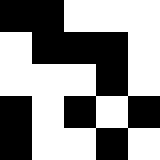[["black", "black", "white", "white", "white"], ["white", "black", "black", "black", "white"], ["white", "white", "white", "black", "white"], ["black", "white", "black", "white", "black"], ["black", "white", "white", "black", "white"]]